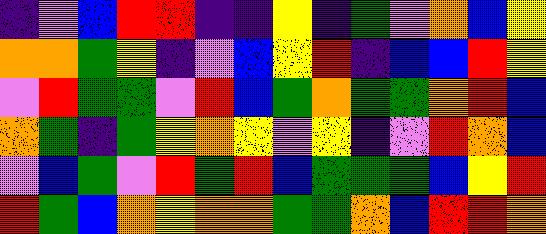[["indigo", "violet", "blue", "red", "red", "indigo", "indigo", "yellow", "indigo", "green", "violet", "orange", "blue", "yellow"], ["orange", "orange", "green", "yellow", "indigo", "violet", "blue", "yellow", "red", "indigo", "blue", "blue", "red", "yellow"], ["violet", "red", "green", "green", "violet", "red", "blue", "green", "orange", "green", "green", "orange", "red", "blue"], ["orange", "green", "indigo", "green", "yellow", "orange", "yellow", "violet", "yellow", "indigo", "violet", "red", "orange", "blue"], ["violet", "blue", "green", "violet", "red", "green", "red", "blue", "green", "green", "green", "blue", "yellow", "red"], ["red", "green", "blue", "orange", "yellow", "orange", "orange", "green", "green", "orange", "blue", "red", "red", "orange"]]